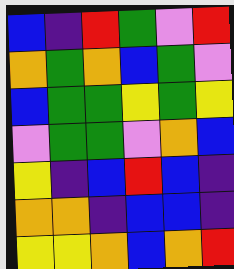[["blue", "indigo", "red", "green", "violet", "red"], ["orange", "green", "orange", "blue", "green", "violet"], ["blue", "green", "green", "yellow", "green", "yellow"], ["violet", "green", "green", "violet", "orange", "blue"], ["yellow", "indigo", "blue", "red", "blue", "indigo"], ["orange", "orange", "indigo", "blue", "blue", "indigo"], ["yellow", "yellow", "orange", "blue", "orange", "red"]]